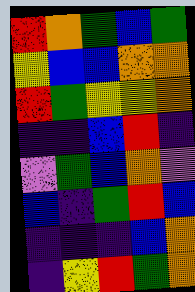[["red", "orange", "green", "blue", "green"], ["yellow", "blue", "blue", "orange", "orange"], ["red", "green", "yellow", "yellow", "orange"], ["indigo", "indigo", "blue", "red", "indigo"], ["violet", "green", "blue", "orange", "violet"], ["blue", "indigo", "green", "red", "blue"], ["indigo", "indigo", "indigo", "blue", "orange"], ["indigo", "yellow", "red", "green", "orange"]]